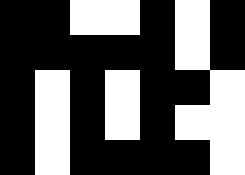[["black", "black", "white", "white", "black", "white", "black"], ["black", "black", "black", "black", "black", "white", "black"], ["black", "white", "black", "white", "black", "black", "white"], ["black", "white", "black", "white", "black", "white", "white"], ["black", "white", "black", "black", "black", "black", "white"]]